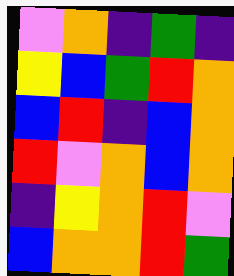[["violet", "orange", "indigo", "green", "indigo"], ["yellow", "blue", "green", "red", "orange"], ["blue", "red", "indigo", "blue", "orange"], ["red", "violet", "orange", "blue", "orange"], ["indigo", "yellow", "orange", "red", "violet"], ["blue", "orange", "orange", "red", "green"]]